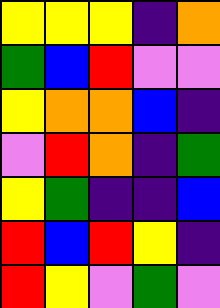[["yellow", "yellow", "yellow", "indigo", "orange"], ["green", "blue", "red", "violet", "violet"], ["yellow", "orange", "orange", "blue", "indigo"], ["violet", "red", "orange", "indigo", "green"], ["yellow", "green", "indigo", "indigo", "blue"], ["red", "blue", "red", "yellow", "indigo"], ["red", "yellow", "violet", "green", "violet"]]